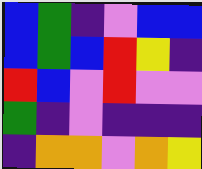[["blue", "green", "indigo", "violet", "blue", "blue"], ["blue", "green", "blue", "red", "yellow", "indigo"], ["red", "blue", "violet", "red", "violet", "violet"], ["green", "indigo", "violet", "indigo", "indigo", "indigo"], ["indigo", "orange", "orange", "violet", "orange", "yellow"]]